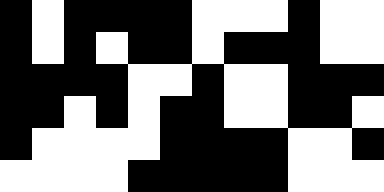[["black", "white", "black", "black", "black", "black", "white", "white", "white", "black", "white", "white"], ["black", "white", "black", "white", "black", "black", "white", "black", "black", "black", "white", "white"], ["black", "black", "black", "black", "white", "white", "black", "white", "white", "black", "black", "black"], ["black", "black", "white", "black", "white", "black", "black", "white", "white", "black", "black", "white"], ["black", "white", "white", "white", "white", "black", "black", "black", "black", "white", "white", "black"], ["white", "white", "white", "white", "black", "black", "black", "black", "black", "white", "white", "white"]]